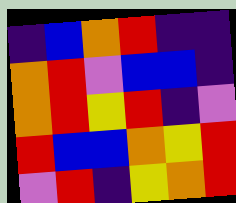[["indigo", "blue", "orange", "red", "indigo", "indigo"], ["orange", "red", "violet", "blue", "blue", "indigo"], ["orange", "red", "yellow", "red", "indigo", "violet"], ["red", "blue", "blue", "orange", "yellow", "red"], ["violet", "red", "indigo", "yellow", "orange", "red"]]